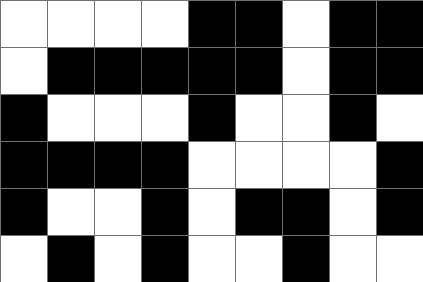[["white", "white", "white", "white", "black", "black", "white", "black", "black"], ["white", "black", "black", "black", "black", "black", "white", "black", "black"], ["black", "white", "white", "white", "black", "white", "white", "black", "white"], ["black", "black", "black", "black", "white", "white", "white", "white", "black"], ["black", "white", "white", "black", "white", "black", "black", "white", "black"], ["white", "black", "white", "black", "white", "white", "black", "white", "white"]]